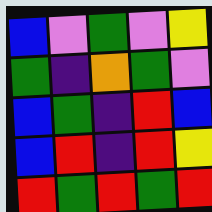[["blue", "violet", "green", "violet", "yellow"], ["green", "indigo", "orange", "green", "violet"], ["blue", "green", "indigo", "red", "blue"], ["blue", "red", "indigo", "red", "yellow"], ["red", "green", "red", "green", "red"]]